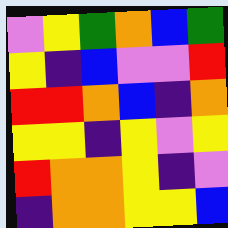[["violet", "yellow", "green", "orange", "blue", "green"], ["yellow", "indigo", "blue", "violet", "violet", "red"], ["red", "red", "orange", "blue", "indigo", "orange"], ["yellow", "yellow", "indigo", "yellow", "violet", "yellow"], ["red", "orange", "orange", "yellow", "indigo", "violet"], ["indigo", "orange", "orange", "yellow", "yellow", "blue"]]